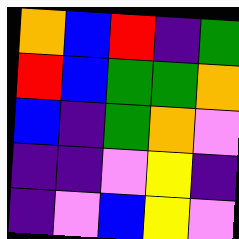[["orange", "blue", "red", "indigo", "green"], ["red", "blue", "green", "green", "orange"], ["blue", "indigo", "green", "orange", "violet"], ["indigo", "indigo", "violet", "yellow", "indigo"], ["indigo", "violet", "blue", "yellow", "violet"]]